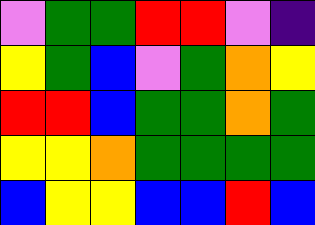[["violet", "green", "green", "red", "red", "violet", "indigo"], ["yellow", "green", "blue", "violet", "green", "orange", "yellow"], ["red", "red", "blue", "green", "green", "orange", "green"], ["yellow", "yellow", "orange", "green", "green", "green", "green"], ["blue", "yellow", "yellow", "blue", "blue", "red", "blue"]]